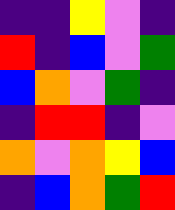[["indigo", "indigo", "yellow", "violet", "indigo"], ["red", "indigo", "blue", "violet", "green"], ["blue", "orange", "violet", "green", "indigo"], ["indigo", "red", "red", "indigo", "violet"], ["orange", "violet", "orange", "yellow", "blue"], ["indigo", "blue", "orange", "green", "red"]]